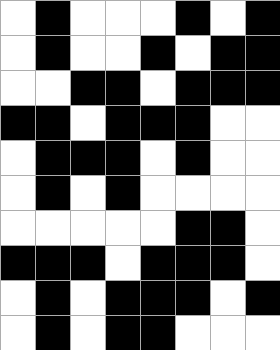[["white", "black", "white", "white", "white", "black", "white", "black"], ["white", "black", "white", "white", "black", "white", "black", "black"], ["white", "white", "black", "black", "white", "black", "black", "black"], ["black", "black", "white", "black", "black", "black", "white", "white"], ["white", "black", "black", "black", "white", "black", "white", "white"], ["white", "black", "white", "black", "white", "white", "white", "white"], ["white", "white", "white", "white", "white", "black", "black", "white"], ["black", "black", "black", "white", "black", "black", "black", "white"], ["white", "black", "white", "black", "black", "black", "white", "black"], ["white", "black", "white", "black", "black", "white", "white", "white"]]